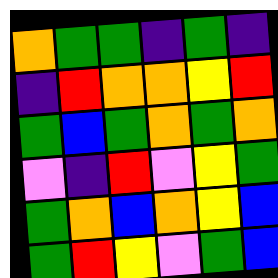[["orange", "green", "green", "indigo", "green", "indigo"], ["indigo", "red", "orange", "orange", "yellow", "red"], ["green", "blue", "green", "orange", "green", "orange"], ["violet", "indigo", "red", "violet", "yellow", "green"], ["green", "orange", "blue", "orange", "yellow", "blue"], ["green", "red", "yellow", "violet", "green", "blue"]]